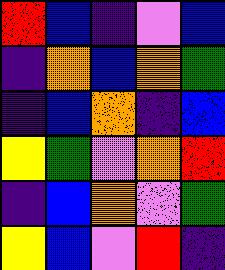[["red", "blue", "indigo", "violet", "blue"], ["indigo", "orange", "blue", "orange", "green"], ["indigo", "blue", "orange", "indigo", "blue"], ["yellow", "green", "violet", "orange", "red"], ["indigo", "blue", "orange", "violet", "green"], ["yellow", "blue", "violet", "red", "indigo"]]